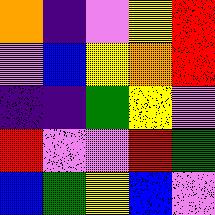[["orange", "indigo", "violet", "yellow", "red"], ["violet", "blue", "yellow", "orange", "red"], ["indigo", "indigo", "green", "yellow", "violet"], ["red", "violet", "violet", "red", "green"], ["blue", "green", "yellow", "blue", "violet"]]